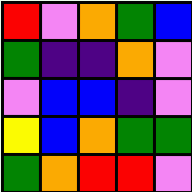[["red", "violet", "orange", "green", "blue"], ["green", "indigo", "indigo", "orange", "violet"], ["violet", "blue", "blue", "indigo", "violet"], ["yellow", "blue", "orange", "green", "green"], ["green", "orange", "red", "red", "violet"]]